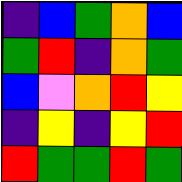[["indigo", "blue", "green", "orange", "blue"], ["green", "red", "indigo", "orange", "green"], ["blue", "violet", "orange", "red", "yellow"], ["indigo", "yellow", "indigo", "yellow", "red"], ["red", "green", "green", "red", "green"]]